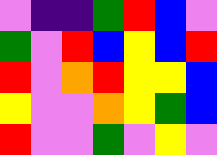[["violet", "indigo", "indigo", "green", "red", "blue", "violet"], ["green", "violet", "red", "blue", "yellow", "blue", "red"], ["red", "violet", "orange", "red", "yellow", "yellow", "blue"], ["yellow", "violet", "violet", "orange", "yellow", "green", "blue"], ["red", "violet", "violet", "green", "violet", "yellow", "violet"]]